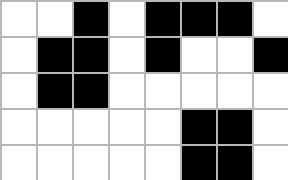[["white", "white", "black", "white", "black", "black", "black", "white"], ["white", "black", "black", "white", "black", "white", "white", "black"], ["white", "black", "black", "white", "white", "white", "white", "white"], ["white", "white", "white", "white", "white", "black", "black", "white"], ["white", "white", "white", "white", "white", "black", "black", "white"]]